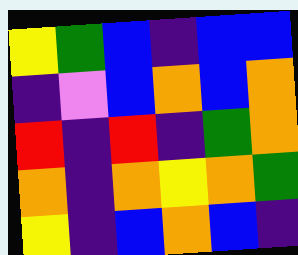[["yellow", "green", "blue", "indigo", "blue", "blue"], ["indigo", "violet", "blue", "orange", "blue", "orange"], ["red", "indigo", "red", "indigo", "green", "orange"], ["orange", "indigo", "orange", "yellow", "orange", "green"], ["yellow", "indigo", "blue", "orange", "blue", "indigo"]]